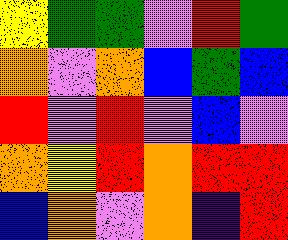[["yellow", "green", "green", "violet", "red", "green"], ["orange", "violet", "orange", "blue", "green", "blue"], ["red", "violet", "red", "violet", "blue", "violet"], ["orange", "yellow", "red", "orange", "red", "red"], ["blue", "orange", "violet", "orange", "indigo", "red"]]